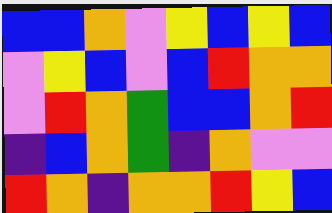[["blue", "blue", "orange", "violet", "yellow", "blue", "yellow", "blue"], ["violet", "yellow", "blue", "violet", "blue", "red", "orange", "orange"], ["violet", "red", "orange", "green", "blue", "blue", "orange", "red"], ["indigo", "blue", "orange", "green", "indigo", "orange", "violet", "violet"], ["red", "orange", "indigo", "orange", "orange", "red", "yellow", "blue"]]